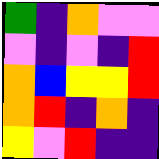[["green", "indigo", "orange", "violet", "violet"], ["violet", "indigo", "violet", "indigo", "red"], ["orange", "blue", "yellow", "yellow", "red"], ["orange", "red", "indigo", "orange", "indigo"], ["yellow", "violet", "red", "indigo", "indigo"]]